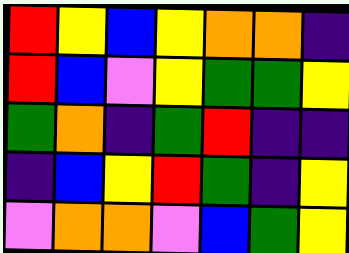[["red", "yellow", "blue", "yellow", "orange", "orange", "indigo"], ["red", "blue", "violet", "yellow", "green", "green", "yellow"], ["green", "orange", "indigo", "green", "red", "indigo", "indigo"], ["indigo", "blue", "yellow", "red", "green", "indigo", "yellow"], ["violet", "orange", "orange", "violet", "blue", "green", "yellow"]]